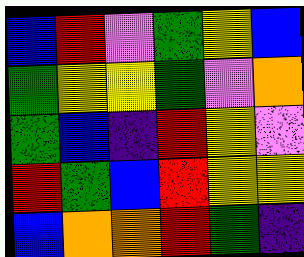[["blue", "red", "violet", "green", "yellow", "blue"], ["green", "yellow", "yellow", "green", "violet", "orange"], ["green", "blue", "indigo", "red", "yellow", "violet"], ["red", "green", "blue", "red", "yellow", "yellow"], ["blue", "orange", "orange", "red", "green", "indigo"]]